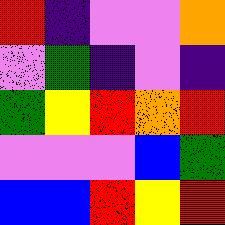[["red", "indigo", "violet", "violet", "orange"], ["violet", "green", "indigo", "violet", "indigo"], ["green", "yellow", "red", "orange", "red"], ["violet", "violet", "violet", "blue", "green"], ["blue", "blue", "red", "yellow", "red"]]